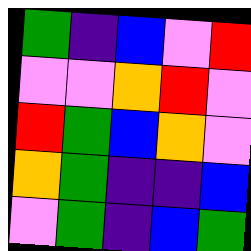[["green", "indigo", "blue", "violet", "red"], ["violet", "violet", "orange", "red", "violet"], ["red", "green", "blue", "orange", "violet"], ["orange", "green", "indigo", "indigo", "blue"], ["violet", "green", "indigo", "blue", "green"]]